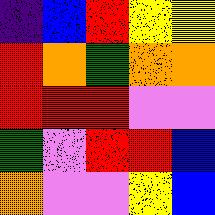[["indigo", "blue", "red", "yellow", "yellow"], ["red", "orange", "green", "orange", "orange"], ["red", "red", "red", "violet", "violet"], ["green", "violet", "red", "red", "blue"], ["orange", "violet", "violet", "yellow", "blue"]]